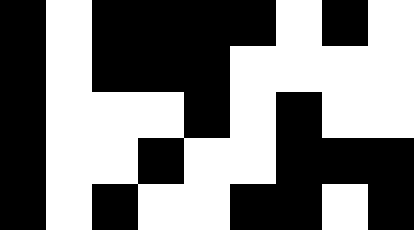[["black", "white", "black", "black", "black", "black", "white", "black", "white"], ["black", "white", "black", "black", "black", "white", "white", "white", "white"], ["black", "white", "white", "white", "black", "white", "black", "white", "white"], ["black", "white", "white", "black", "white", "white", "black", "black", "black"], ["black", "white", "black", "white", "white", "black", "black", "white", "black"]]